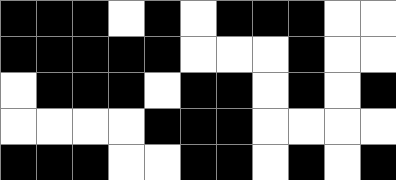[["black", "black", "black", "white", "black", "white", "black", "black", "black", "white", "white"], ["black", "black", "black", "black", "black", "white", "white", "white", "black", "white", "white"], ["white", "black", "black", "black", "white", "black", "black", "white", "black", "white", "black"], ["white", "white", "white", "white", "black", "black", "black", "white", "white", "white", "white"], ["black", "black", "black", "white", "white", "black", "black", "white", "black", "white", "black"]]